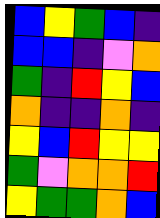[["blue", "yellow", "green", "blue", "indigo"], ["blue", "blue", "indigo", "violet", "orange"], ["green", "indigo", "red", "yellow", "blue"], ["orange", "indigo", "indigo", "orange", "indigo"], ["yellow", "blue", "red", "yellow", "yellow"], ["green", "violet", "orange", "orange", "red"], ["yellow", "green", "green", "orange", "blue"]]